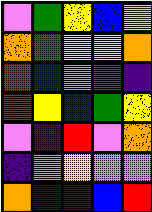[["violet", "green", "yellow", "blue", "yellow"], ["orange", "green", "yellow", "yellow", "orange"], ["red", "blue", "orange", "green", "indigo"], ["red", "yellow", "blue", "green", "yellow"], ["violet", "indigo", "red", "violet", "orange"], ["indigo", "orange", "yellow", "violet", "violet"], ["orange", "blue", "indigo", "blue", "red"]]